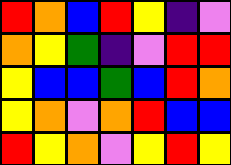[["red", "orange", "blue", "red", "yellow", "indigo", "violet"], ["orange", "yellow", "green", "indigo", "violet", "red", "red"], ["yellow", "blue", "blue", "green", "blue", "red", "orange"], ["yellow", "orange", "violet", "orange", "red", "blue", "blue"], ["red", "yellow", "orange", "violet", "yellow", "red", "yellow"]]